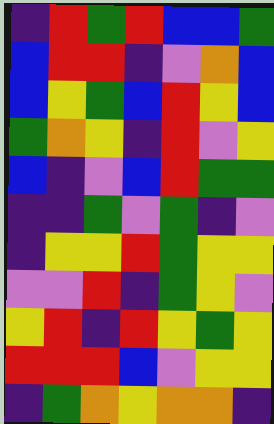[["indigo", "red", "green", "red", "blue", "blue", "green"], ["blue", "red", "red", "indigo", "violet", "orange", "blue"], ["blue", "yellow", "green", "blue", "red", "yellow", "blue"], ["green", "orange", "yellow", "indigo", "red", "violet", "yellow"], ["blue", "indigo", "violet", "blue", "red", "green", "green"], ["indigo", "indigo", "green", "violet", "green", "indigo", "violet"], ["indigo", "yellow", "yellow", "red", "green", "yellow", "yellow"], ["violet", "violet", "red", "indigo", "green", "yellow", "violet"], ["yellow", "red", "indigo", "red", "yellow", "green", "yellow"], ["red", "red", "red", "blue", "violet", "yellow", "yellow"], ["indigo", "green", "orange", "yellow", "orange", "orange", "indigo"]]